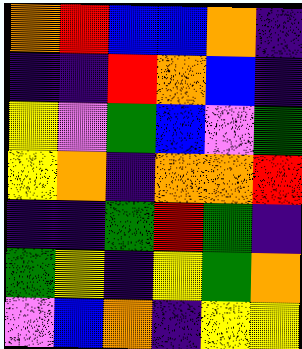[["orange", "red", "blue", "blue", "orange", "indigo"], ["indigo", "indigo", "red", "orange", "blue", "indigo"], ["yellow", "violet", "green", "blue", "violet", "green"], ["yellow", "orange", "indigo", "orange", "orange", "red"], ["indigo", "indigo", "green", "red", "green", "indigo"], ["green", "yellow", "indigo", "yellow", "green", "orange"], ["violet", "blue", "orange", "indigo", "yellow", "yellow"]]